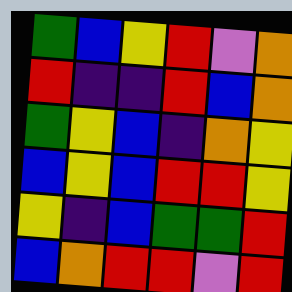[["green", "blue", "yellow", "red", "violet", "orange"], ["red", "indigo", "indigo", "red", "blue", "orange"], ["green", "yellow", "blue", "indigo", "orange", "yellow"], ["blue", "yellow", "blue", "red", "red", "yellow"], ["yellow", "indigo", "blue", "green", "green", "red"], ["blue", "orange", "red", "red", "violet", "red"]]